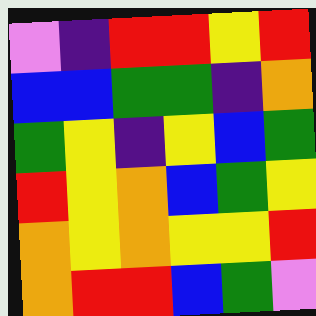[["violet", "indigo", "red", "red", "yellow", "red"], ["blue", "blue", "green", "green", "indigo", "orange"], ["green", "yellow", "indigo", "yellow", "blue", "green"], ["red", "yellow", "orange", "blue", "green", "yellow"], ["orange", "yellow", "orange", "yellow", "yellow", "red"], ["orange", "red", "red", "blue", "green", "violet"]]